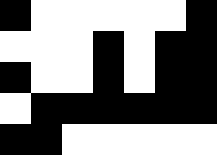[["black", "white", "white", "white", "white", "white", "black"], ["white", "white", "white", "black", "white", "black", "black"], ["black", "white", "white", "black", "white", "black", "black"], ["white", "black", "black", "black", "black", "black", "black"], ["black", "black", "white", "white", "white", "white", "white"]]